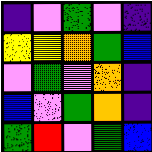[["indigo", "violet", "green", "violet", "indigo"], ["yellow", "yellow", "orange", "green", "blue"], ["violet", "green", "violet", "orange", "indigo"], ["blue", "violet", "green", "orange", "indigo"], ["green", "red", "violet", "green", "blue"]]